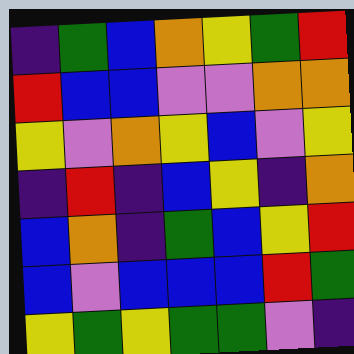[["indigo", "green", "blue", "orange", "yellow", "green", "red"], ["red", "blue", "blue", "violet", "violet", "orange", "orange"], ["yellow", "violet", "orange", "yellow", "blue", "violet", "yellow"], ["indigo", "red", "indigo", "blue", "yellow", "indigo", "orange"], ["blue", "orange", "indigo", "green", "blue", "yellow", "red"], ["blue", "violet", "blue", "blue", "blue", "red", "green"], ["yellow", "green", "yellow", "green", "green", "violet", "indigo"]]